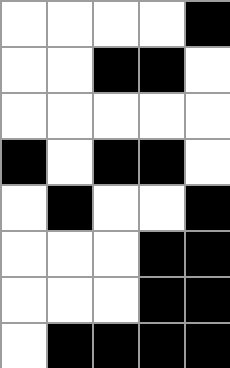[["white", "white", "white", "white", "black"], ["white", "white", "black", "black", "white"], ["white", "white", "white", "white", "white"], ["black", "white", "black", "black", "white"], ["white", "black", "white", "white", "black"], ["white", "white", "white", "black", "black"], ["white", "white", "white", "black", "black"], ["white", "black", "black", "black", "black"]]